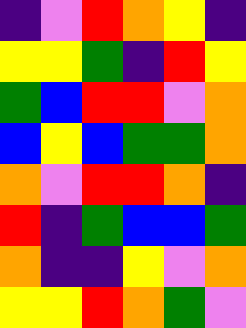[["indigo", "violet", "red", "orange", "yellow", "indigo"], ["yellow", "yellow", "green", "indigo", "red", "yellow"], ["green", "blue", "red", "red", "violet", "orange"], ["blue", "yellow", "blue", "green", "green", "orange"], ["orange", "violet", "red", "red", "orange", "indigo"], ["red", "indigo", "green", "blue", "blue", "green"], ["orange", "indigo", "indigo", "yellow", "violet", "orange"], ["yellow", "yellow", "red", "orange", "green", "violet"]]